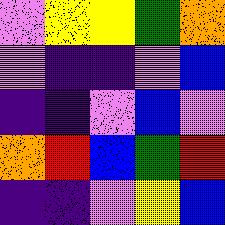[["violet", "yellow", "yellow", "green", "orange"], ["violet", "indigo", "indigo", "violet", "blue"], ["indigo", "indigo", "violet", "blue", "violet"], ["orange", "red", "blue", "green", "red"], ["indigo", "indigo", "violet", "yellow", "blue"]]